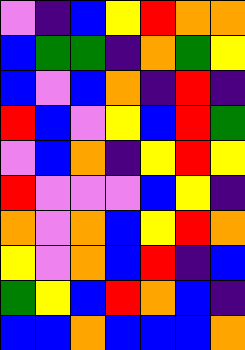[["violet", "indigo", "blue", "yellow", "red", "orange", "orange"], ["blue", "green", "green", "indigo", "orange", "green", "yellow"], ["blue", "violet", "blue", "orange", "indigo", "red", "indigo"], ["red", "blue", "violet", "yellow", "blue", "red", "green"], ["violet", "blue", "orange", "indigo", "yellow", "red", "yellow"], ["red", "violet", "violet", "violet", "blue", "yellow", "indigo"], ["orange", "violet", "orange", "blue", "yellow", "red", "orange"], ["yellow", "violet", "orange", "blue", "red", "indigo", "blue"], ["green", "yellow", "blue", "red", "orange", "blue", "indigo"], ["blue", "blue", "orange", "blue", "blue", "blue", "orange"]]